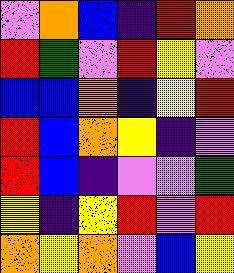[["violet", "orange", "blue", "indigo", "red", "orange"], ["red", "green", "violet", "red", "yellow", "violet"], ["blue", "blue", "orange", "indigo", "yellow", "red"], ["red", "blue", "orange", "yellow", "indigo", "violet"], ["red", "blue", "indigo", "violet", "violet", "green"], ["yellow", "indigo", "yellow", "red", "violet", "red"], ["orange", "yellow", "orange", "violet", "blue", "yellow"]]